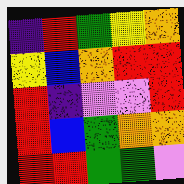[["indigo", "red", "green", "yellow", "orange"], ["yellow", "blue", "orange", "red", "red"], ["red", "indigo", "violet", "violet", "red"], ["red", "blue", "green", "orange", "orange"], ["red", "red", "green", "green", "violet"]]